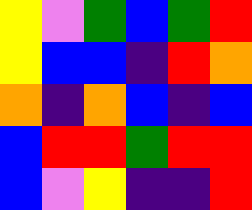[["yellow", "violet", "green", "blue", "green", "red"], ["yellow", "blue", "blue", "indigo", "red", "orange"], ["orange", "indigo", "orange", "blue", "indigo", "blue"], ["blue", "red", "red", "green", "red", "red"], ["blue", "violet", "yellow", "indigo", "indigo", "red"]]